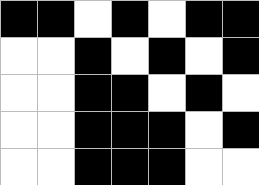[["black", "black", "white", "black", "white", "black", "black"], ["white", "white", "black", "white", "black", "white", "black"], ["white", "white", "black", "black", "white", "black", "white"], ["white", "white", "black", "black", "black", "white", "black"], ["white", "white", "black", "black", "black", "white", "white"]]